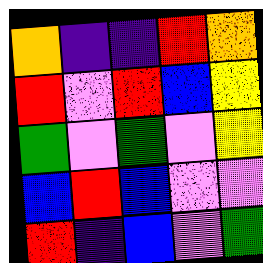[["orange", "indigo", "indigo", "red", "orange"], ["red", "violet", "red", "blue", "yellow"], ["green", "violet", "green", "violet", "yellow"], ["blue", "red", "blue", "violet", "violet"], ["red", "indigo", "blue", "violet", "green"]]